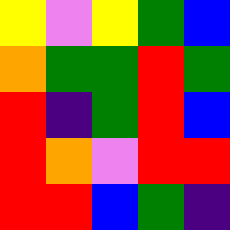[["yellow", "violet", "yellow", "green", "blue"], ["orange", "green", "green", "red", "green"], ["red", "indigo", "green", "red", "blue"], ["red", "orange", "violet", "red", "red"], ["red", "red", "blue", "green", "indigo"]]